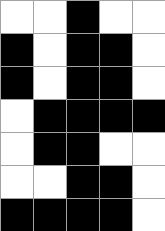[["white", "white", "black", "white", "white"], ["black", "white", "black", "black", "white"], ["black", "white", "black", "black", "white"], ["white", "black", "black", "black", "black"], ["white", "black", "black", "white", "white"], ["white", "white", "black", "black", "white"], ["black", "black", "black", "black", "white"]]